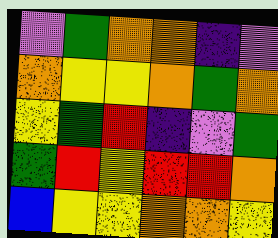[["violet", "green", "orange", "orange", "indigo", "violet"], ["orange", "yellow", "yellow", "orange", "green", "orange"], ["yellow", "green", "red", "indigo", "violet", "green"], ["green", "red", "yellow", "red", "red", "orange"], ["blue", "yellow", "yellow", "orange", "orange", "yellow"]]